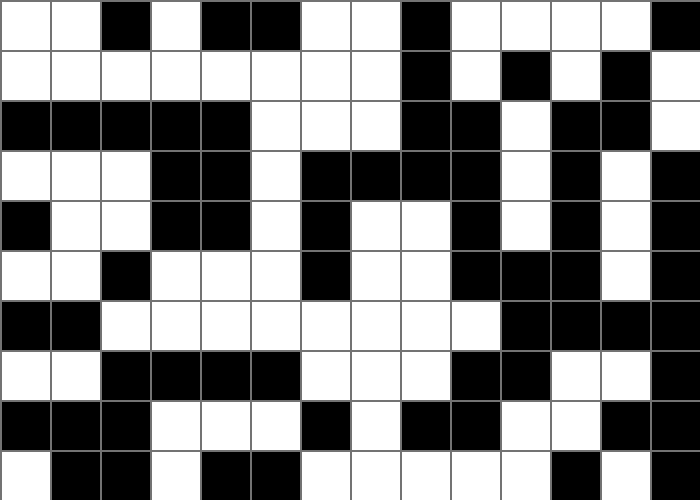[["white", "white", "black", "white", "black", "black", "white", "white", "black", "white", "white", "white", "white", "black"], ["white", "white", "white", "white", "white", "white", "white", "white", "black", "white", "black", "white", "black", "white"], ["black", "black", "black", "black", "black", "white", "white", "white", "black", "black", "white", "black", "black", "white"], ["white", "white", "white", "black", "black", "white", "black", "black", "black", "black", "white", "black", "white", "black"], ["black", "white", "white", "black", "black", "white", "black", "white", "white", "black", "white", "black", "white", "black"], ["white", "white", "black", "white", "white", "white", "black", "white", "white", "black", "black", "black", "white", "black"], ["black", "black", "white", "white", "white", "white", "white", "white", "white", "white", "black", "black", "black", "black"], ["white", "white", "black", "black", "black", "black", "white", "white", "white", "black", "black", "white", "white", "black"], ["black", "black", "black", "white", "white", "white", "black", "white", "black", "black", "white", "white", "black", "black"], ["white", "black", "black", "white", "black", "black", "white", "white", "white", "white", "white", "black", "white", "black"]]